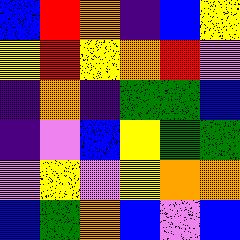[["blue", "red", "orange", "indigo", "blue", "yellow"], ["yellow", "red", "yellow", "orange", "red", "violet"], ["indigo", "orange", "indigo", "green", "green", "blue"], ["indigo", "violet", "blue", "yellow", "green", "green"], ["violet", "yellow", "violet", "yellow", "orange", "orange"], ["blue", "green", "orange", "blue", "violet", "blue"]]